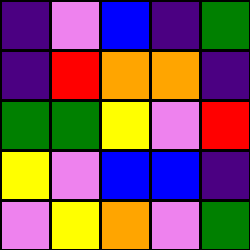[["indigo", "violet", "blue", "indigo", "green"], ["indigo", "red", "orange", "orange", "indigo"], ["green", "green", "yellow", "violet", "red"], ["yellow", "violet", "blue", "blue", "indigo"], ["violet", "yellow", "orange", "violet", "green"]]